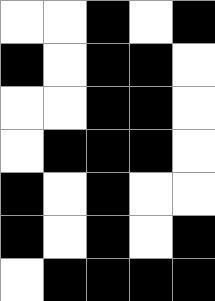[["white", "white", "black", "white", "black"], ["black", "white", "black", "black", "white"], ["white", "white", "black", "black", "white"], ["white", "black", "black", "black", "white"], ["black", "white", "black", "white", "white"], ["black", "white", "black", "white", "black"], ["white", "black", "black", "black", "black"]]